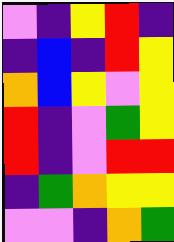[["violet", "indigo", "yellow", "red", "indigo"], ["indigo", "blue", "indigo", "red", "yellow"], ["orange", "blue", "yellow", "violet", "yellow"], ["red", "indigo", "violet", "green", "yellow"], ["red", "indigo", "violet", "red", "red"], ["indigo", "green", "orange", "yellow", "yellow"], ["violet", "violet", "indigo", "orange", "green"]]